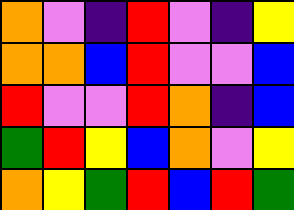[["orange", "violet", "indigo", "red", "violet", "indigo", "yellow"], ["orange", "orange", "blue", "red", "violet", "violet", "blue"], ["red", "violet", "violet", "red", "orange", "indigo", "blue"], ["green", "red", "yellow", "blue", "orange", "violet", "yellow"], ["orange", "yellow", "green", "red", "blue", "red", "green"]]